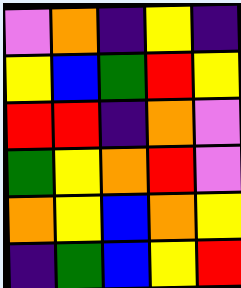[["violet", "orange", "indigo", "yellow", "indigo"], ["yellow", "blue", "green", "red", "yellow"], ["red", "red", "indigo", "orange", "violet"], ["green", "yellow", "orange", "red", "violet"], ["orange", "yellow", "blue", "orange", "yellow"], ["indigo", "green", "blue", "yellow", "red"]]